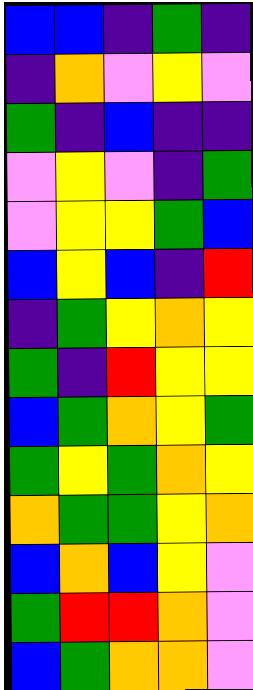[["blue", "blue", "indigo", "green", "indigo"], ["indigo", "orange", "violet", "yellow", "violet"], ["green", "indigo", "blue", "indigo", "indigo"], ["violet", "yellow", "violet", "indigo", "green"], ["violet", "yellow", "yellow", "green", "blue"], ["blue", "yellow", "blue", "indigo", "red"], ["indigo", "green", "yellow", "orange", "yellow"], ["green", "indigo", "red", "yellow", "yellow"], ["blue", "green", "orange", "yellow", "green"], ["green", "yellow", "green", "orange", "yellow"], ["orange", "green", "green", "yellow", "orange"], ["blue", "orange", "blue", "yellow", "violet"], ["green", "red", "red", "orange", "violet"], ["blue", "green", "orange", "orange", "violet"]]